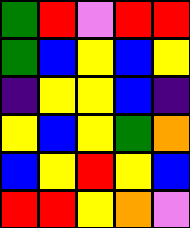[["green", "red", "violet", "red", "red"], ["green", "blue", "yellow", "blue", "yellow"], ["indigo", "yellow", "yellow", "blue", "indigo"], ["yellow", "blue", "yellow", "green", "orange"], ["blue", "yellow", "red", "yellow", "blue"], ["red", "red", "yellow", "orange", "violet"]]